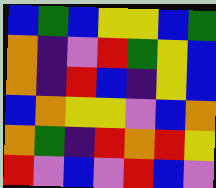[["blue", "green", "blue", "yellow", "yellow", "blue", "green"], ["orange", "indigo", "violet", "red", "green", "yellow", "blue"], ["orange", "indigo", "red", "blue", "indigo", "yellow", "blue"], ["blue", "orange", "yellow", "yellow", "violet", "blue", "orange"], ["orange", "green", "indigo", "red", "orange", "red", "yellow"], ["red", "violet", "blue", "violet", "red", "blue", "violet"]]